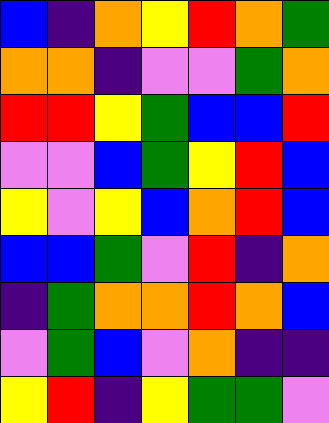[["blue", "indigo", "orange", "yellow", "red", "orange", "green"], ["orange", "orange", "indigo", "violet", "violet", "green", "orange"], ["red", "red", "yellow", "green", "blue", "blue", "red"], ["violet", "violet", "blue", "green", "yellow", "red", "blue"], ["yellow", "violet", "yellow", "blue", "orange", "red", "blue"], ["blue", "blue", "green", "violet", "red", "indigo", "orange"], ["indigo", "green", "orange", "orange", "red", "orange", "blue"], ["violet", "green", "blue", "violet", "orange", "indigo", "indigo"], ["yellow", "red", "indigo", "yellow", "green", "green", "violet"]]